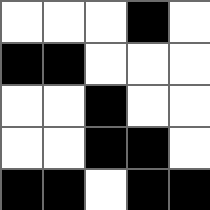[["white", "white", "white", "black", "white"], ["black", "black", "white", "white", "white"], ["white", "white", "black", "white", "white"], ["white", "white", "black", "black", "white"], ["black", "black", "white", "black", "black"]]